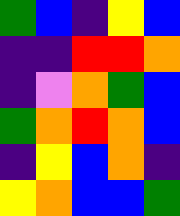[["green", "blue", "indigo", "yellow", "blue"], ["indigo", "indigo", "red", "red", "orange"], ["indigo", "violet", "orange", "green", "blue"], ["green", "orange", "red", "orange", "blue"], ["indigo", "yellow", "blue", "orange", "indigo"], ["yellow", "orange", "blue", "blue", "green"]]